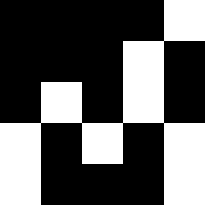[["black", "black", "black", "black", "white"], ["black", "black", "black", "white", "black"], ["black", "white", "black", "white", "black"], ["white", "black", "white", "black", "white"], ["white", "black", "black", "black", "white"]]